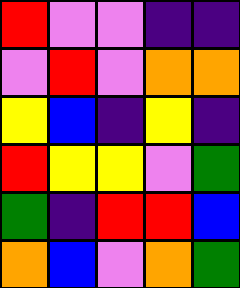[["red", "violet", "violet", "indigo", "indigo"], ["violet", "red", "violet", "orange", "orange"], ["yellow", "blue", "indigo", "yellow", "indigo"], ["red", "yellow", "yellow", "violet", "green"], ["green", "indigo", "red", "red", "blue"], ["orange", "blue", "violet", "orange", "green"]]